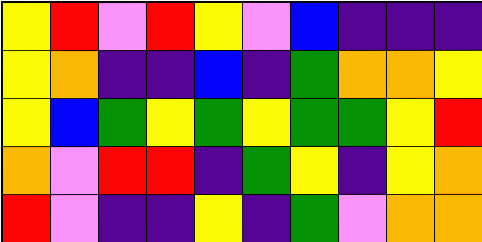[["yellow", "red", "violet", "red", "yellow", "violet", "blue", "indigo", "indigo", "indigo"], ["yellow", "orange", "indigo", "indigo", "blue", "indigo", "green", "orange", "orange", "yellow"], ["yellow", "blue", "green", "yellow", "green", "yellow", "green", "green", "yellow", "red"], ["orange", "violet", "red", "red", "indigo", "green", "yellow", "indigo", "yellow", "orange"], ["red", "violet", "indigo", "indigo", "yellow", "indigo", "green", "violet", "orange", "orange"]]